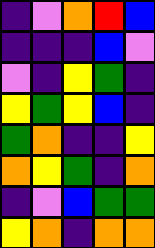[["indigo", "violet", "orange", "red", "blue"], ["indigo", "indigo", "indigo", "blue", "violet"], ["violet", "indigo", "yellow", "green", "indigo"], ["yellow", "green", "yellow", "blue", "indigo"], ["green", "orange", "indigo", "indigo", "yellow"], ["orange", "yellow", "green", "indigo", "orange"], ["indigo", "violet", "blue", "green", "green"], ["yellow", "orange", "indigo", "orange", "orange"]]